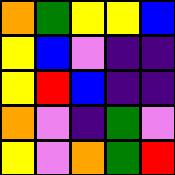[["orange", "green", "yellow", "yellow", "blue"], ["yellow", "blue", "violet", "indigo", "indigo"], ["yellow", "red", "blue", "indigo", "indigo"], ["orange", "violet", "indigo", "green", "violet"], ["yellow", "violet", "orange", "green", "red"]]